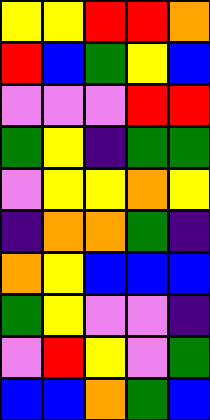[["yellow", "yellow", "red", "red", "orange"], ["red", "blue", "green", "yellow", "blue"], ["violet", "violet", "violet", "red", "red"], ["green", "yellow", "indigo", "green", "green"], ["violet", "yellow", "yellow", "orange", "yellow"], ["indigo", "orange", "orange", "green", "indigo"], ["orange", "yellow", "blue", "blue", "blue"], ["green", "yellow", "violet", "violet", "indigo"], ["violet", "red", "yellow", "violet", "green"], ["blue", "blue", "orange", "green", "blue"]]